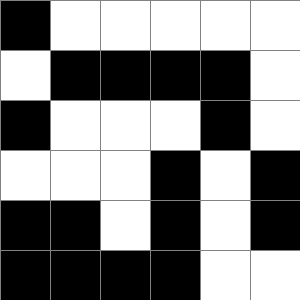[["black", "white", "white", "white", "white", "white"], ["white", "black", "black", "black", "black", "white"], ["black", "white", "white", "white", "black", "white"], ["white", "white", "white", "black", "white", "black"], ["black", "black", "white", "black", "white", "black"], ["black", "black", "black", "black", "white", "white"]]